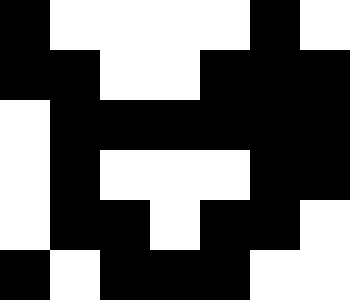[["black", "white", "white", "white", "white", "black", "white"], ["black", "black", "white", "white", "black", "black", "black"], ["white", "black", "black", "black", "black", "black", "black"], ["white", "black", "white", "white", "white", "black", "black"], ["white", "black", "black", "white", "black", "black", "white"], ["black", "white", "black", "black", "black", "white", "white"]]